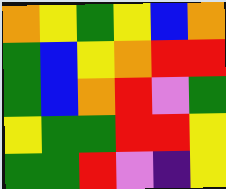[["orange", "yellow", "green", "yellow", "blue", "orange"], ["green", "blue", "yellow", "orange", "red", "red"], ["green", "blue", "orange", "red", "violet", "green"], ["yellow", "green", "green", "red", "red", "yellow"], ["green", "green", "red", "violet", "indigo", "yellow"]]